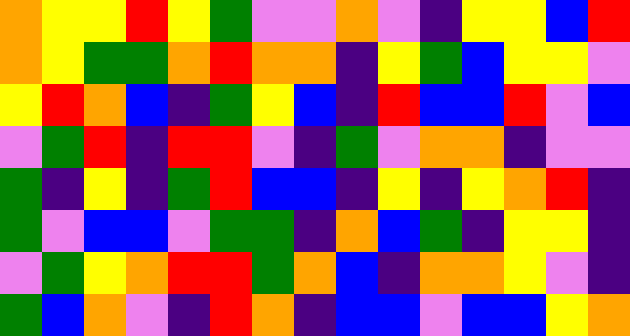[["orange", "yellow", "yellow", "red", "yellow", "green", "violet", "violet", "orange", "violet", "indigo", "yellow", "yellow", "blue", "red"], ["orange", "yellow", "green", "green", "orange", "red", "orange", "orange", "indigo", "yellow", "green", "blue", "yellow", "yellow", "violet"], ["yellow", "red", "orange", "blue", "indigo", "green", "yellow", "blue", "indigo", "red", "blue", "blue", "red", "violet", "blue"], ["violet", "green", "red", "indigo", "red", "red", "violet", "indigo", "green", "violet", "orange", "orange", "indigo", "violet", "violet"], ["green", "indigo", "yellow", "indigo", "green", "red", "blue", "blue", "indigo", "yellow", "indigo", "yellow", "orange", "red", "indigo"], ["green", "violet", "blue", "blue", "violet", "green", "green", "indigo", "orange", "blue", "green", "indigo", "yellow", "yellow", "indigo"], ["violet", "green", "yellow", "orange", "red", "red", "green", "orange", "blue", "indigo", "orange", "orange", "yellow", "violet", "indigo"], ["green", "blue", "orange", "violet", "indigo", "red", "orange", "indigo", "blue", "blue", "violet", "blue", "blue", "yellow", "orange"]]